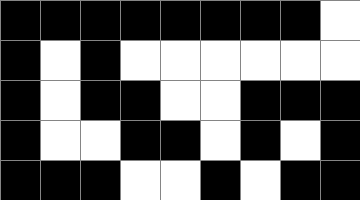[["black", "black", "black", "black", "black", "black", "black", "black", "white"], ["black", "white", "black", "white", "white", "white", "white", "white", "white"], ["black", "white", "black", "black", "white", "white", "black", "black", "black"], ["black", "white", "white", "black", "black", "white", "black", "white", "black"], ["black", "black", "black", "white", "white", "black", "white", "black", "black"]]